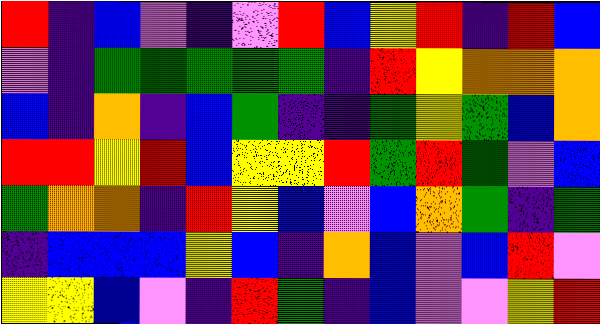[["red", "indigo", "blue", "violet", "indigo", "violet", "red", "blue", "yellow", "red", "indigo", "red", "blue"], ["violet", "indigo", "green", "green", "green", "green", "green", "indigo", "red", "yellow", "orange", "orange", "orange"], ["blue", "indigo", "orange", "indigo", "blue", "green", "indigo", "indigo", "green", "yellow", "green", "blue", "orange"], ["red", "red", "yellow", "red", "blue", "yellow", "yellow", "red", "green", "red", "green", "violet", "blue"], ["green", "orange", "orange", "indigo", "red", "yellow", "blue", "violet", "blue", "orange", "green", "indigo", "green"], ["indigo", "blue", "blue", "blue", "yellow", "blue", "indigo", "orange", "blue", "violet", "blue", "red", "violet"], ["yellow", "yellow", "blue", "violet", "indigo", "red", "green", "indigo", "blue", "violet", "violet", "yellow", "red"]]